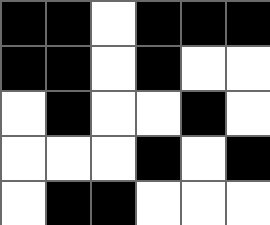[["black", "black", "white", "black", "black", "black"], ["black", "black", "white", "black", "white", "white"], ["white", "black", "white", "white", "black", "white"], ["white", "white", "white", "black", "white", "black"], ["white", "black", "black", "white", "white", "white"]]